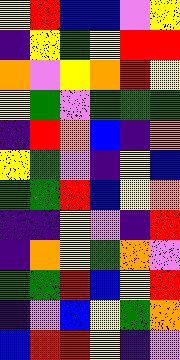[["yellow", "red", "blue", "blue", "violet", "yellow"], ["indigo", "yellow", "green", "yellow", "red", "red"], ["orange", "violet", "yellow", "orange", "red", "yellow"], ["yellow", "green", "violet", "green", "green", "green"], ["indigo", "red", "orange", "blue", "indigo", "orange"], ["yellow", "green", "violet", "indigo", "yellow", "blue"], ["green", "green", "red", "blue", "yellow", "orange"], ["indigo", "indigo", "yellow", "violet", "indigo", "red"], ["indigo", "orange", "yellow", "green", "orange", "violet"], ["green", "green", "red", "blue", "yellow", "red"], ["indigo", "violet", "blue", "yellow", "green", "orange"], ["blue", "red", "red", "yellow", "indigo", "violet"]]